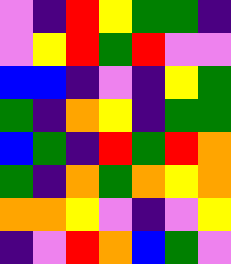[["violet", "indigo", "red", "yellow", "green", "green", "indigo"], ["violet", "yellow", "red", "green", "red", "violet", "violet"], ["blue", "blue", "indigo", "violet", "indigo", "yellow", "green"], ["green", "indigo", "orange", "yellow", "indigo", "green", "green"], ["blue", "green", "indigo", "red", "green", "red", "orange"], ["green", "indigo", "orange", "green", "orange", "yellow", "orange"], ["orange", "orange", "yellow", "violet", "indigo", "violet", "yellow"], ["indigo", "violet", "red", "orange", "blue", "green", "violet"]]